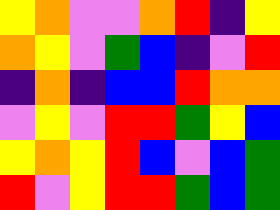[["yellow", "orange", "violet", "violet", "orange", "red", "indigo", "yellow"], ["orange", "yellow", "violet", "green", "blue", "indigo", "violet", "red"], ["indigo", "orange", "indigo", "blue", "blue", "red", "orange", "orange"], ["violet", "yellow", "violet", "red", "red", "green", "yellow", "blue"], ["yellow", "orange", "yellow", "red", "blue", "violet", "blue", "green"], ["red", "violet", "yellow", "red", "red", "green", "blue", "green"]]